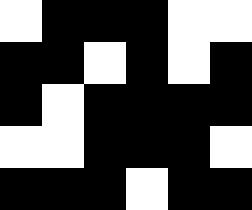[["white", "black", "black", "black", "white", "white"], ["black", "black", "white", "black", "white", "black"], ["black", "white", "black", "black", "black", "black"], ["white", "white", "black", "black", "black", "white"], ["black", "black", "black", "white", "black", "black"]]